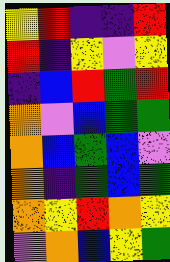[["yellow", "red", "indigo", "indigo", "red"], ["red", "indigo", "yellow", "violet", "yellow"], ["indigo", "blue", "red", "green", "red"], ["orange", "violet", "blue", "green", "green"], ["orange", "blue", "green", "blue", "violet"], ["orange", "indigo", "green", "blue", "green"], ["orange", "yellow", "red", "orange", "yellow"], ["violet", "orange", "blue", "yellow", "green"]]